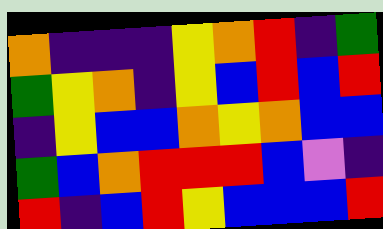[["orange", "indigo", "indigo", "indigo", "yellow", "orange", "red", "indigo", "green"], ["green", "yellow", "orange", "indigo", "yellow", "blue", "red", "blue", "red"], ["indigo", "yellow", "blue", "blue", "orange", "yellow", "orange", "blue", "blue"], ["green", "blue", "orange", "red", "red", "red", "blue", "violet", "indigo"], ["red", "indigo", "blue", "red", "yellow", "blue", "blue", "blue", "red"]]